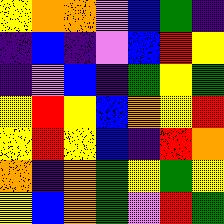[["yellow", "orange", "orange", "violet", "blue", "green", "indigo"], ["indigo", "blue", "indigo", "violet", "blue", "red", "yellow"], ["indigo", "violet", "blue", "indigo", "green", "yellow", "green"], ["yellow", "red", "yellow", "blue", "orange", "yellow", "red"], ["yellow", "red", "yellow", "blue", "indigo", "red", "orange"], ["orange", "indigo", "orange", "green", "yellow", "green", "yellow"], ["yellow", "blue", "orange", "green", "violet", "red", "green"]]